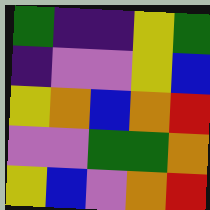[["green", "indigo", "indigo", "yellow", "green"], ["indigo", "violet", "violet", "yellow", "blue"], ["yellow", "orange", "blue", "orange", "red"], ["violet", "violet", "green", "green", "orange"], ["yellow", "blue", "violet", "orange", "red"]]